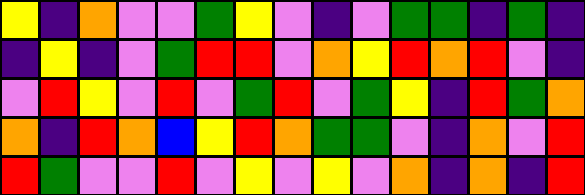[["yellow", "indigo", "orange", "violet", "violet", "green", "yellow", "violet", "indigo", "violet", "green", "green", "indigo", "green", "indigo"], ["indigo", "yellow", "indigo", "violet", "green", "red", "red", "violet", "orange", "yellow", "red", "orange", "red", "violet", "indigo"], ["violet", "red", "yellow", "violet", "red", "violet", "green", "red", "violet", "green", "yellow", "indigo", "red", "green", "orange"], ["orange", "indigo", "red", "orange", "blue", "yellow", "red", "orange", "green", "green", "violet", "indigo", "orange", "violet", "red"], ["red", "green", "violet", "violet", "red", "violet", "yellow", "violet", "yellow", "violet", "orange", "indigo", "orange", "indigo", "red"]]